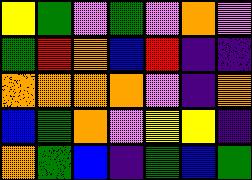[["yellow", "green", "violet", "green", "violet", "orange", "violet"], ["green", "red", "orange", "blue", "red", "indigo", "indigo"], ["orange", "orange", "orange", "orange", "violet", "indigo", "orange"], ["blue", "green", "orange", "violet", "yellow", "yellow", "indigo"], ["orange", "green", "blue", "indigo", "green", "blue", "green"]]